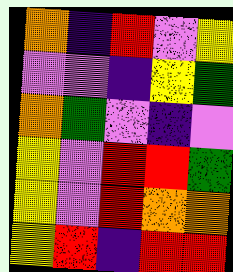[["orange", "indigo", "red", "violet", "yellow"], ["violet", "violet", "indigo", "yellow", "green"], ["orange", "green", "violet", "indigo", "violet"], ["yellow", "violet", "red", "red", "green"], ["yellow", "violet", "red", "orange", "orange"], ["yellow", "red", "indigo", "red", "red"]]